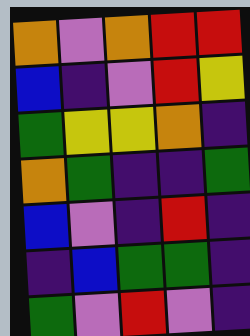[["orange", "violet", "orange", "red", "red"], ["blue", "indigo", "violet", "red", "yellow"], ["green", "yellow", "yellow", "orange", "indigo"], ["orange", "green", "indigo", "indigo", "green"], ["blue", "violet", "indigo", "red", "indigo"], ["indigo", "blue", "green", "green", "indigo"], ["green", "violet", "red", "violet", "indigo"]]